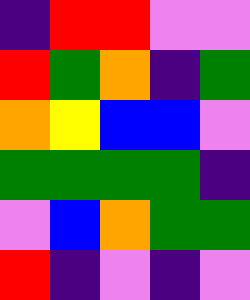[["indigo", "red", "red", "violet", "violet"], ["red", "green", "orange", "indigo", "green"], ["orange", "yellow", "blue", "blue", "violet"], ["green", "green", "green", "green", "indigo"], ["violet", "blue", "orange", "green", "green"], ["red", "indigo", "violet", "indigo", "violet"]]